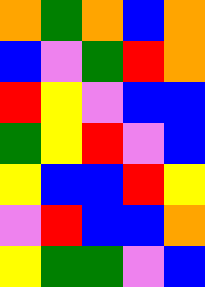[["orange", "green", "orange", "blue", "orange"], ["blue", "violet", "green", "red", "orange"], ["red", "yellow", "violet", "blue", "blue"], ["green", "yellow", "red", "violet", "blue"], ["yellow", "blue", "blue", "red", "yellow"], ["violet", "red", "blue", "blue", "orange"], ["yellow", "green", "green", "violet", "blue"]]